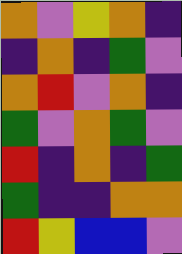[["orange", "violet", "yellow", "orange", "indigo"], ["indigo", "orange", "indigo", "green", "violet"], ["orange", "red", "violet", "orange", "indigo"], ["green", "violet", "orange", "green", "violet"], ["red", "indigo", "orange", "indigo", "green"], ["green", "indigo", "indigo", "orange", "orange"], ["red", "yellow", "blue", "blue", "violet"]]